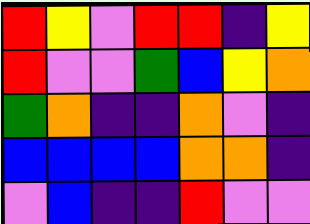[["red", "yellow", "violet", "red", "red", "indigo", "yellow"], ["red", "violet", "violet", "green", "blue", "yellow", "orange"], ["green", "orange", "indigo", "indigo", "orange", "violet", "indigo"], ["blue", "blue", "blue", "blue", "orange", "orange", "indigo"], ["violet", "blue", "indigo", "indigo", "red", "violet", "violet"]]